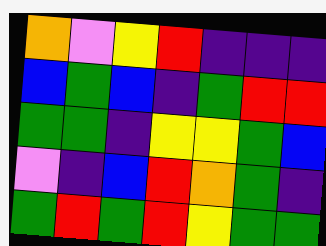[["orange", "violet", "yellow", "red", "indigo", "indigo", "indigo"], ["blue", "green", "blue", "indigo", "green", "red", "red"], ["green", "green", "indigo", "yellow", "yellow", "green", "blue"], ["violet", "indigo", "blue", "red", "orange", "green", "indigo"], ["green", "red", "green", "red", "yellow", "green", "green"]]